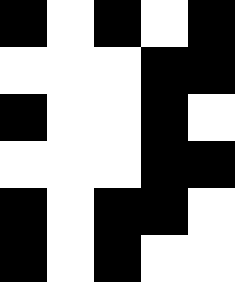[["black", "white", "black", "white", "black"], ["white", "white", "white", "black", "black"], ["black", "white", "white", "black", "white"], ["white", "white", "white", "black", "black"], ["black", "white", "black", "black", "white"], ["black", "white", "black", "white", "white"]]